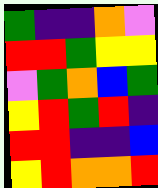[["green", "indigo", "indigo", "orange", "violet"], ["red", "red", "green", "yellow", "yellow"], ["violet", "green", "orange", "blue", "green"], ["yellow", "red", "green", "red", "indigo"], ["red", "red", "indigo", "indigo", "blue"], ["yellow", "red", "orange", "orange", "red"]]